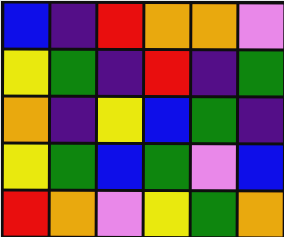[["blue", "indigo", "red", "orange", "orange", "violet"], ["yellow", "green", "indigo", "red", "indigo", "green"], ["orange", "indigo", "yellow", "blue", "green", "indigo"], ["yellow", "green", "blue", "green", "violet", "blue"], ["red", "orange", "violet", "yellow", "green", "orange"]]